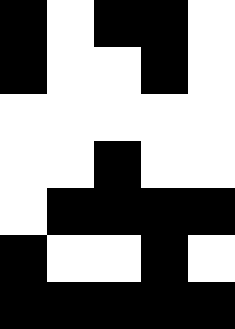[["black", "white", "black", "black", "white"], ["black", "white", "white", "black", "white"], ["white", "white", "white", "white", "white"], ["white", "white", "black", "white", "white"], ["white", "black", "black", "black", "black"], ["black", "white", "white", "black", "white"], ["black", "black", "black", "black", "black"]]